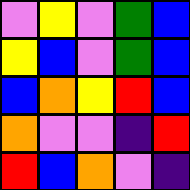[["violet", "yellow", "violet", "green", "blue"], ["yellow", "blue", "violet", "green", "blue"], ["blue", "orange", "yellow", "red", "blue"], ["orange", "violet", "violet", "indigo", "red"], ["red", "blue", "orange", "violet", "indigo"]]